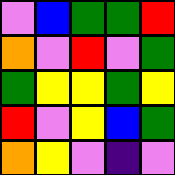[["violet", "blue", "green", "green", "red"], ["orange", "violet", "red", "violet", "green"], ["green", "yellow", "yellow", "green", "yellow"], ["red", "violet", "yellow", "blue", "green"], ["orange", "yellow", "violet", "indigo", "violet"]]